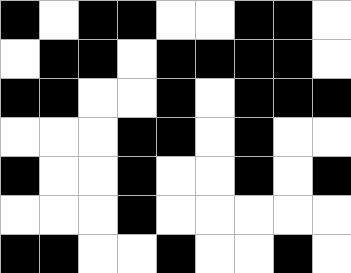[["black", "white", "black", "black", "white", "white", "black", "black", "white"], ["white", "black", "black", "white", "black", "black", "black", "black", "white"], ["black", "black", "white", "white", "black", "white", "black", "black", "black"], ["white", "white", "white", "black", "black", "white", "black", "white", "white"], ["black", "white", "white", "black", "white", "white", "black", "white", "black"], ["white", "white", "white", "black", "white", "white", "white", "white", "white"], ["black", "black", "white", "white", "black", "white", "white", "black", "white"]]